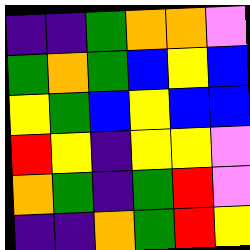[["indigo", "indigo", "green", "orange", "orange", "violet"], ["green", "orange", "green", "blue", "yellow", "blue"], ["yellow", "green", "blue", "yellow", "blue", "blue"], ["red", "yellow", "indigo", "yellow", "yellow", "violet"], ["orange", "green", "indigo", "green", "red", "violet"], ["indigo", "indigo", "orange", "green", "red", "yellow"]]